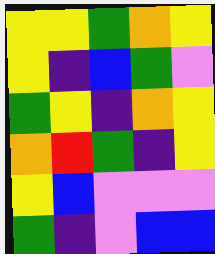[["yellow", "yellow", "green", "orange", "yellow"], ["yellow", "indigo", "blue", "green", "violet"], ["green", "yellow", "indigo", "orange", "yellow"], ["orange", "red", "green", "indigo", "yellow"], ["yellow", "blue", "violet", "violet", "violet"], ["green", "indigo", "violet", "blue", "blue"]]